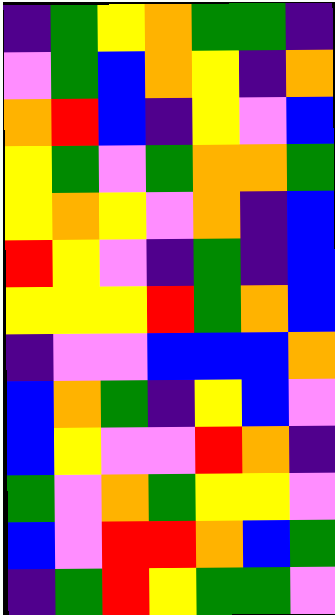[["indigo", "green", "yellow", "orange", "green", "green", "indigo"], ["violet", "green", "blue", "orange", "yellow", "indigo", "orange"], ["orange", "red", "blue", "indigo", "yellow", "violet", "blue"], ["yellow", "green", "violet", "green", "orange", "orange", "green"], ["yellow", "orange", "yellow", "violet", "orange", "indigo", "blue"], ["red", "yellow", "violet", "indigo", "green", "indigo", "blue"], ["yellow", "yellow", "yellow", "red", "green", "orange", "blue"], ["indigo", "violet", "violet", "blue", "blue", "blue", "orange"], ["blue", "orange", "green", "indigo", "yellow", "blue", "violet"], ["blue", "yellow", "violet", "violet", "red", "orange", "indigo"], ["green", "violet", "orange", "green", "yellow", "yellow", "violet"], ["blue", "violet", "red", "red", "orange", "blue", "green"], ["indigo", "green", "red", "yellow", "green", "green", "violet"]]